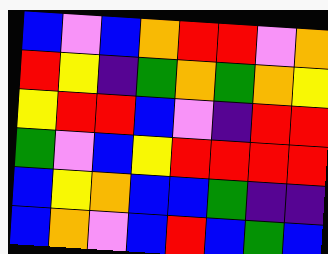[["blue", "violet", "blue", "orange", "red", "red", "violet", "orange"], ["red", "yellow", "indigo", "green", "orange", "green", "orange", "yellow"], ["yellow", "red", "red", "blue", "violet", "indigo", "red", "red"], ["green", "violet", "blue", "yellow", "red", "red", "red", "red"], ["blue", "yellow", "orange", "blue", "blue", "green", "indigo", "indigo"], ["blue", "orange", "violet", "blue", "red", "blue", "green", "blue"]]